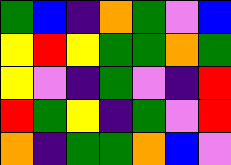[["green", "blue", "indigo", "orange", "green", "violet", "blue"], ["yellow", "red", "yellow", "green", "green", "orange", "green"], ["yellow", "violet", "indigo", "green", "violet", "indigo", "red"], ["red", "green", "yellow", "indigo", "green", "violet", "red"], ["orange", "indigo", "green", "green", "orange", "blue", "violet"]]